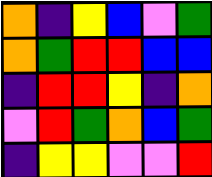[["orange", "indigo", "yellow", "blue", "violet", "green"], ["orange", "green", "red", "red", "blue", "blue"], ["indigo", "red", "red", "yellow", "indigo", "orange"], ["violet", "red", "green", "orange", "blue", "green"], ["indigo", "yellow", "yellow", "violet", "violet", "red"]]